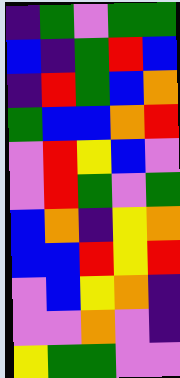[["indigo", "green", "violet", "green", "green"], ["blue", "indigo", "green", "red", "blue"], ["indigo", "red", "green", "blue", "orange"], ["green", "blue", "blue", "orange", "red"], ["violet", "red", "yellow", "blue", "violet"], ["violet", "red", "green", "violet", "green"], ["blue", "orange", "indigo", "yellow", "orange"], ["blue", "blue", "red", "yellow", "red"], ["violet", "blue", "yellow", "orange", "indigo"], ["violet", "violet", "orange", "violet", "indigo"], ["yellow", "green", "green", "violet", "violet"]]